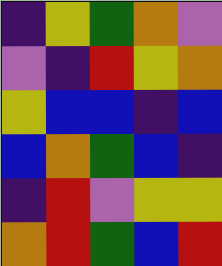[["indigo", "yellow", "green", "orange", "violet"], ["violet", "indigo", "red", "yellow", "orange"], ["yellow", "blue", "blue", "indigo", "blue"], ["blue", "orange", "green", "blue", "indigo"], ["indigo", "red", "violet", "yellow", "yellow"], ["orange", "red", "green", "blue", "red"]]